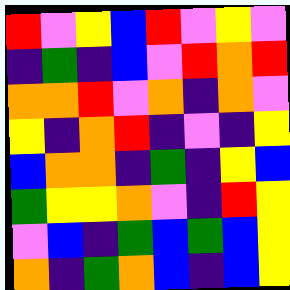[["red", "violet", "yellow", "blue", "red", "violet", "yellow", "violet"], ["indigo", "green", "indigo", "blue", "violet", "red", "orange", "red"], ["orange", "orange", "red", "violet", "orange", "indigo", "orange", "violet"], ["yellow", "indigo", "orange", "red", "indigo", "violet", "indigo", "yellow"], ["blue", "orange", "orange", "indigo", "green", "indigo", "yellow", "blue"], ["green", "yellow", "yellow", "orange", "violet", "indigo", "red", "yellow"], ["violet", "blue", "indigo", "green", "blue", "green", "blue", "yellow"], ["orange", "indigo", "green", "orange", "blue", "indigo", "blue", "yellow"]]